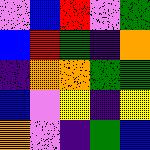[["violet", "blue", "red", "violet", "green"], ["blue", "red", "green", "indigo", "orange"], ["indigo", "orange", "orange", "green", "green"], ["blue", "violet", "yellow", "indigo", "yellow"], ["orange", "violet", "indigo", "green", "blue"]]